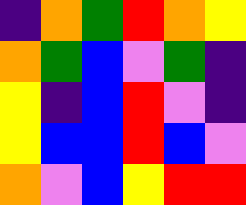[["indigo", "orange", "green", "red", "orange", "yellow"], ["orange", "green", "blue", "violet", "green", "indigo"], ["yellow", "indigo", "blue", "red", "violet", "indigo"], ["yellow", "blue", "blue", "red", "blue", "violet"], ["orange", "violet", "blue", "yellow", "red", "red"]]